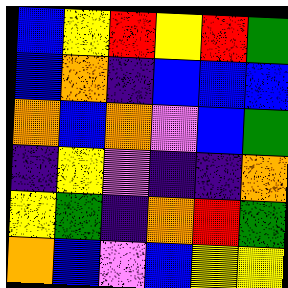[["blue", "yellow", "red", "yellow", "red", "green"], ["blue", "orange", "indigo", "blue", "blue", "blue"], ["orange", "blue", "orange", "violet", "blue", "green"], ["indigo", "yellow", "violet", "indigo", "indigo", "orange"], ["yellow", "green", "indigo", "orange", "red", "green"], ["orange", "blue", "violet", "blue", "yellow", "yellow"]]